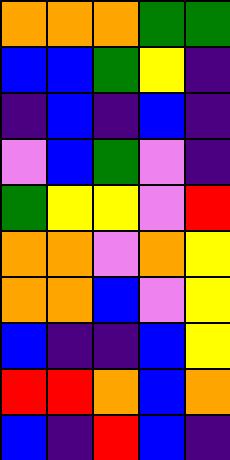[["orange", "orange", "orange", "green", "green"], ["blue", "blue", "green", "yellow", "indigo"], ["indigo", "blue", "indigo", "blue", "indigo"], ["violet", "blue", "green", "violet", "indigo"], ["green", "yellow", "yellow", "violet", "red"], ["orange", "orange", "violet", "orange", "yellow"], ["orange", "orange", "blue", "violet", "yellow"], ["blue", "indigo", "indigo", "blue", "yellow"], ["red", "red", "orange", "blue", "orange"], ["blue", "indigo", "red", "blue", "indigo"]]